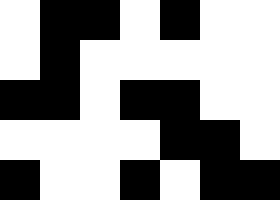[["white", "black", "black", "white", "black", "white", "white"], ["white", "black", "white", "white", "white", "white", "white"], ["black", "black", "white", "black", "black", "white", "white"], ["white", "white", "white", "white", "black", "black", "white"], ["black", "white", "white", "black", "white", "black", "black"]]